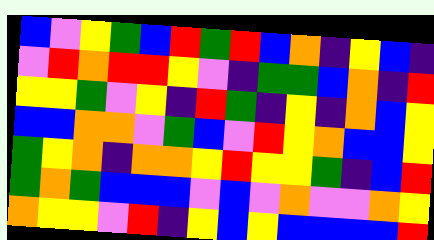[["blue", "violet", "yellow", "green", "blue", "red", "green", "red", "blue", "orange", "indigo", "yellow", "blue", "indigo"], ["violet", "red", "orange", "red", "red", "yellow", "violet", "indigo", "green", "green", "blue", "orange", "indigo", "red"], ["yellow", "yellow", "green", "violet", "yellow", "indigo", "red", "green", "indigo", "yellow", "indigo", "orange", "blue", "yellow"], ["blue", "blue", "orange", "orange", "violet", "green", "blue", "violet", "red", "yellow", "orange", "blue", "blue", "yellow"], ["green", "yellow", "orange", "indigo", "orange", "orange", "yellow", "red", "yellow", "yellow", "green", "indigo", "blue", "red"], ["green", "orange", "green", "blue", "blue", "blue", "violet", "blue", "violet", "orange", "violet", "violet", "orange", "yellow"], ["orange", "yellow", "yellow", "violet", "red", "indigo", "yellow", "blue", "yellow", "blue", "blue", "blue", "blue", "red"]]